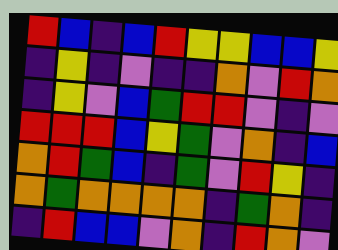[["red", "blue", "indigo", "blue", "red", "yellow", "yellow", "blue", "blue", "yellow"], ["indigo", "yellow", "indigo", "violet", "indigo", "indigo", "orange", "violet", "red", "orange"], ["indigo", "yellow", "violet", "blue", "green", "red", "red", "violet", "indigo", "violet"], ["red", "red", "red", "blue", "yellow", "green", "violet", "orange", "indigo", "blue"], ["orange", "red", "green", "blue", "indigo", "green", "violet", "red", "yellow", "indigo"], ["orange", "green", "orange", "orange", "orange", "orange", "indigo", "green", "orange", "indigo"], ["indigo", "red", "blue", "blue", "violet", "orange", "indigo", "red", "orange", "violet"]]